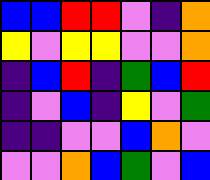[["blue", "blue", "red", "red", "violet", "indigo", "orange"], ["yellow", "violet", "yellow", "yellow", "violet", "violet", "orange"], ["indigo", "blue", "red", "indigo", "green", "blue", "red"], ["indigo", "violet", "blue", "indigo", "yellow", "violet", "green"], ["indigo", "indigo", "violet", "violet", "blue", "orange", "violet"], ["violet", "violet", "orange", "blue", "green", "violet", "blue"]]